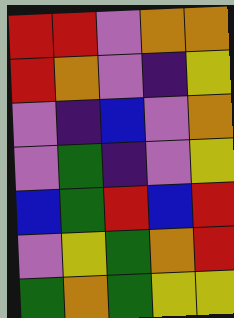[["red", "red", "violet", "orange", "orange"], ["red", "orange", "violet", "indigo", "yellow"], ["violet", "indigo", "blue", "violet", "orange"], ["violet", "green", "indigo", "violet", "yellow"], ["blue", "green", "red", "blue", "red"], ["violet", "yellow", "green", "orange", "red"], ["green", "orange", "green", "yellow", "yellow"]]